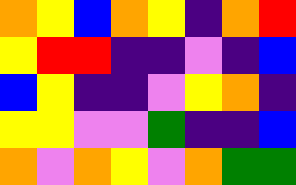[["orange", "yellow", "blue", "orange", "yellow", "indigo", "orange", "red"], ["yellow", "red", "red", "indigo", "indigo", "violet", "indigo", "blue"], ["blue", "yellow", "indigo", "indigo", "violet", "yellow", "orange", "indigo"], ["yellow", "yellow", "violet", "violet", "green", "indigo", "indigo", "blue"], ["orange", "violet", "orange", "yellow", "violet", "orange", "green", "green"]]